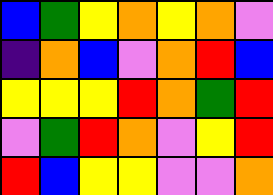[["blue", "green", "yellow", "orange", "yellow", "orange", "violet"], ["indigo", "orange", "blue", "violet", "orange", "red", "blue"], ["yellow", "yellow", "yellow", "red", "orange", "green", "red"], ["violet", "green", "red", "orange", "violet", "yellow", "red"], ["red", "blue", "yellow", "yellow", "violet", "violet", "orange"]]